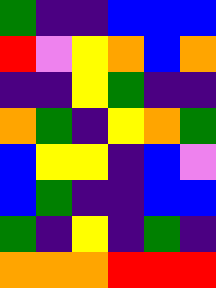[["green", "indigo", "indigo", "blue", "blue", "blue"], ["red", "violet", "yellow", "orange", "blue", "orange"], ["indigo", "indigo", "yellow", "green", "indigo", "indigo"], ["orange", "green", "indigo", "yellow", "orange", "green"], ["blue", "yellow", "yellow", "indigo", "blue", "violet"], ["blue", "green", "indigo", "indigo", "blue", "blue"], ["green", "indigo", "yellow", "indigo", "green", "indigo"], ["orange", "orange", "orange", "red", "red", "red"]]